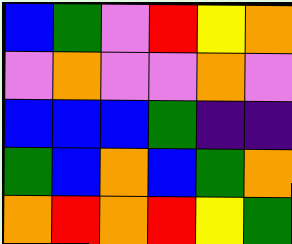[["blue", "green", "violet", "red", "yellow", "orange"], ["violet", "orange", "violet", "violet", "orange", "violet"], ["blue", "blue", "blue", "green", "indigo", "indigo"], ["green", "blue", "orange", "blue", "green", "orange"], ["orange", "red", "orange", "red", "yellow", "green"]]